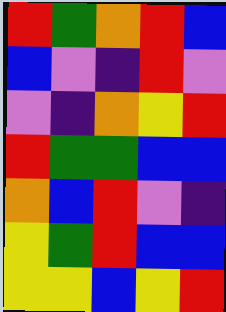[["red", "green", "orange", "red", "blue"], ["blue", "violet", "indigo", "red", "violet"], ["violet", "indigo", "orange", "yellow", "red"], ["red", "green", "green", "blue", "blue"], ["orange", "blue", "red", "violet", "indigo"], ["yellow", "green", "red", "blue", "blue"], ["yellow", "yellow", "blue", "yellow", "red"]]